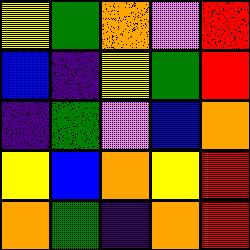[["yellow", "green", "orange", "violet", "red"], ["blue", "indigo", "yellow", "green", "red"], ["indigo", "green", "violet", "blue", "orange"], ["yellow", "blue", "orange", "yellow", "red"], ["orange", "green", "indigo", "orange", "red"]]